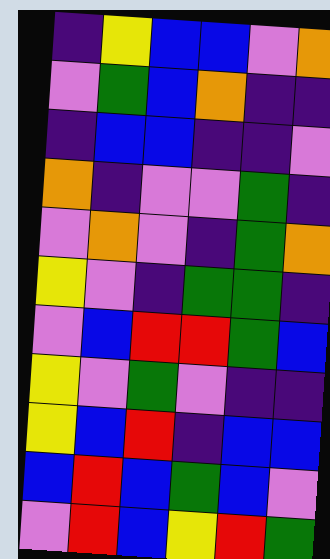[["indigo", "yellow", "blue", "blue", "violet", "orange"], ["violet", "green", "blue", "orange", "indigo", "indigo"], ["indigo", "blue", "blue", "indigo", "indigo", "violet"], ["orange", "indigo", "violet", "violet", "green", "indigo"], ["violet", "orange", "violet", "indigo", "green", "orange"], ["yellow", "violet", "indigo", "green", "green", "indigo"], ["violet", "blue", "red", "red", "green", "blue"], ["yellow", "violet", "green", "violet", "indigo", "indigo"], ["yellow", "blue", "red", "indigo", "blue", "blue"], ["blue", "red", "blue", "green", "blue", "violet"], ["violet", "red", "blue", "yellow", "red", "green"]]